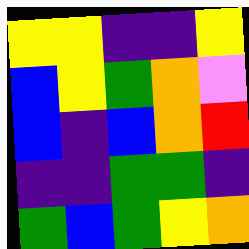[["yellow", "yellow", "indigo", "indigo", "yellow"], ["blue", "yellow", "green", "orange", "violet"], ["blue", "indigo", "blue", "orange", "red"], ["indigo", "indigo", "green", "green", "indigo"], ["green", "blue", "green", "yellow", "orange"]]